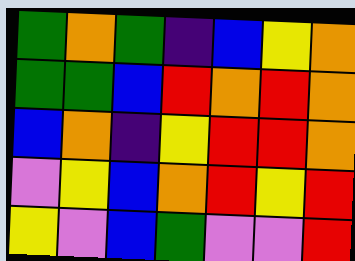[["green", "orange", "green", "indigo", "blue", "yellow", "orange"], ["green", "green", "blue", "red", "orange", "red", "orange"], ["blue", "orange", "indigo", "yellow", "red", "red", "orange"], ["violet", "yellow", "blue", "orange", "red", "yellow", "red"], ["yellow", "violet", "blue", "green", "violet", "violet", "red"]]